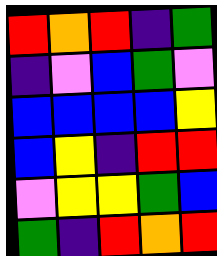[["red", "orange", "red", "indigo", "green"], ["indigo", "violet", "blue", "green", "violet"], ["blue", "blue", "blue", "blue", "yellow"], ["blue", "yellow", "indigo", "red", "red"], ["violet", "yellow", "yellow", "green", "blue"], ["green", "indigo", "red", "orange", "red"]]